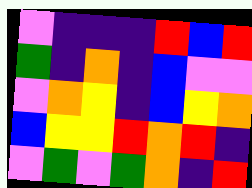[["violet", "indigo", "indigo", "indigo", "red", "blue", "red"], ["green", "indigo", "orange", "indigo", "blue", "violet", "violet"], ["violet", "orange", "yellow", "indigo", "blue", "yellow", "orange"], ["blue", "yellow", "yellow", "red", "orange", "red", "indigo"], ["violet", "green", "violet", "green", "orange", "indigo", "red"]]